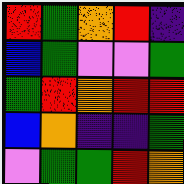[["red", "green", "orange", "red", "indigo"], ["blue", "green", "violet", "violet", "green"], ["green", "red", "orange", "red", "red"], ["blue", "orange", "indigo", "indigo", "green"], ["violet", "green", "green", "red", "orange"]]